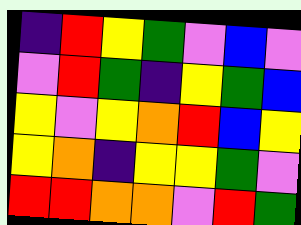[["indigo", "red", "yellow", "green", "violet", "blue", "violet"], ["violet", "red", "green", "indigo", "yellow", "green", "blue"], ["yellow", "violet", "yellow", "orange", "red", "blue", "yellow"], ["yellow", "orange", "indigo", "yellow", "yellow", "green", "violet"], ["red", "red", "orange", "orange", "violet", "red", "green"]]